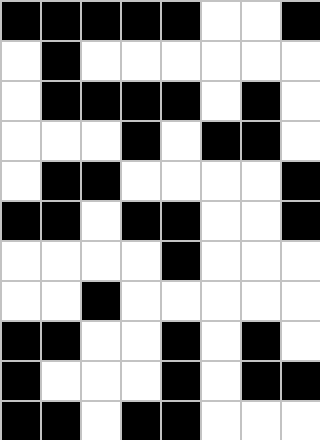[["black", "black", "black", "black", "black", "white", "white", "black"], ["white", "black", "white", "white", "white", "white", "white", "white"], ["white", "black", "black", "black", "black", "white", "black", "white"], ["white", "white", "white", "black", "white", "black", "black", "white"], ["white", "black", "black", "white", "white", "white", "white", "black"], ["black", "black", "white", "black", "black", "white", "white", "black"], ["white", "white", "white", "white", "black", "white", "white", "white"], ["white", "white", "black", "white", "white", "white", "white", "white"], ["black", "black", "white", "white", "black", "white", "black", "white"], ["black", "white", "white", "white", "black", "white", "black", "black"], ["black", "black", "white", "black", "black", "white", "white", "white"]]